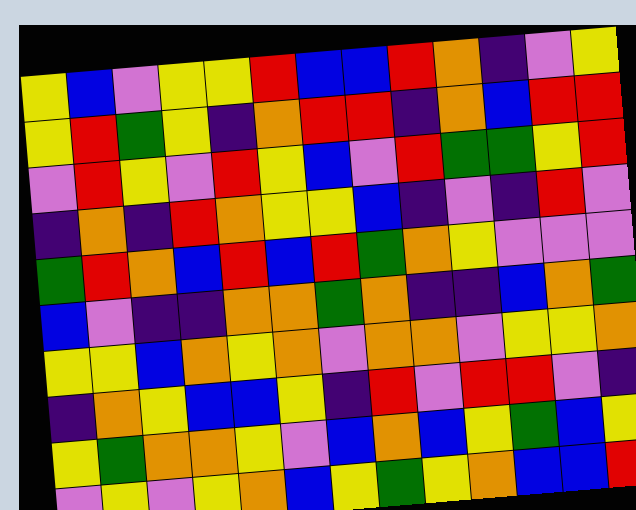[["yellow", "blue", "violet", "yellow", "yellow", "red", "blue", "blue", "red", "orange", "indigo", "violet", "yellow"], ["yellow", "red", "green", "yellow", "indigo", "orange", "red", "red", "indigo", "orange", "blue", "red", "red"], ["violet", "red", "yellow", "violet", "red", "yellow", "blue", "violet", "red", "green", "green", "yellow", "red"], ["indigo", "orange", "indigo", "red", "orange", "yellow", "yellow", "blue", "indigo", "violet", "indigo", "red", "violet"], ["green", "red", "orange", "blue", "red", "blue", "red", "green", "orange", "yellow", "violet", "violet", "violet"], ["blue", "violet", "indigo", "indigo", "orange", "orange", "green", "orange", "indigo", "indigo", "blue", "orange", "green"], ["yellow", "yellow", "blue", "orange", "yellow", "orange", "violet", "orange", "orange", "violet", "yellow", "yellow", "orange"], ["indigo", "orange", "yellow", "blue", "blue", "yellow", "indigo", "red", "violet", "red", "red", "violet", "indigo"], ["yellow", "green", "orange", "orange", "yellow", "violet", "blue", "orange", "blue", "yellow", "green", "blue", "yellow"], ["violet", "yellow", "violet", "yellow", "orange", "blue", "yellow", "green", "yellow", "orange", "blue", "blue", "red"]]